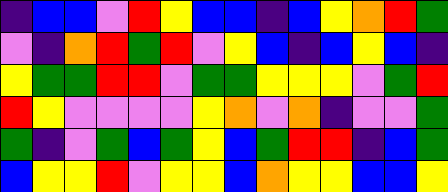[["indigo", "blue", "blue", "violet", "red", "yellow", "blue", "blue", "indigo", "blue", "yellow", "orange", "red", "green"], ["violet", "indigo", "orange", "red", "green", "red", "violet", "yellow", "blue", "indigo", "blue", "yellow", "blue", "indigo"], ["yellow", "green", "green", "red", "red", "violet", "green", "green", "yellow", "yellow", "yellow", "violet", "green", "red"], ["red", "yellow", "violet", "violet", "violet", "violet", "yellow", "orange", "violet", "orange", "indigo", "violet", "violet", "green"], ["green", "indigo", "violet", "green", "blue", "green", "yellow", "blue", "green", "red", "red", "indigo", "blue", "green"], ["blue", "yellow", "yellow", "red", "violet", "yellow", "yellow", "blue", "orange", "yellow", "yellow", "blue", "blue", "yellow"]]